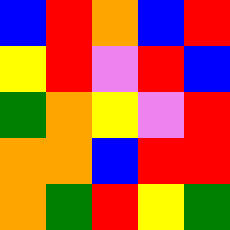[["blue", "red", "orange", "blue", "red"], ["yellow", "red", "violet", "red", "blue"], ["green", "orange", "yellow", "violet", "red"], ["orange", "orange", "blue", "red", "red"], ["orange", "green", "red", "yellow", "green"]]